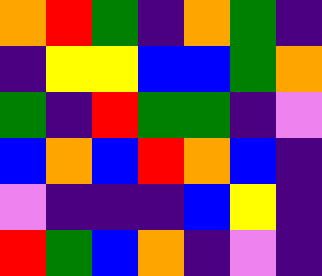[["orange", "red", "green", "indigo", "orange", "green", "indigo"], ["indigo", "yellow", "yellow", "blue", "blue", "green", "orange"], ["green", "indigo", "red", "green", "green", "indigo", "violet"], ["blue", "orange", "blue", "red", "orange", "blue", "indigo"], ["violet", "indigo", "indigo", "indigo", "blue", "yellow", "indigo"], ["red", "green", "blue", "orange", "indigo", "violet", "indigo"]]